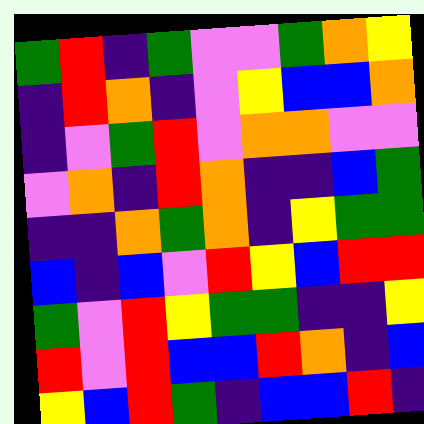[["green", "red", "indigo", "green", "violet", "violet", "green", "orange", "yellow"], ["indigo", "red", "orange", "indigo", "violet", "yellow", "blue", "blue", "orange"], ["indigo", "violet", "green", "red", "violet", "orange", "orange", "violet", "violet"], ["violet", "orange", "indigo", "red", "orange", "indigo", "indigo", "blue", "green"], ["indigo", "indigo", "orange", "green", "orange", "indigo", "yellow", "green", "green"], ["blue", "indigo", "blue", "violet", "red", "yellow", "blue", "red", "red"], ["green", "violet", "red", "yellow", "green", "green", "indigo", "indigo", "yellow"], ["red", "violet", "red", "blue", "blue", "red", "orange", "indigo", "blue"], ["yellow", "blue", "red", "green", "indigo", "blue", "blue", "red", "indigo"]]